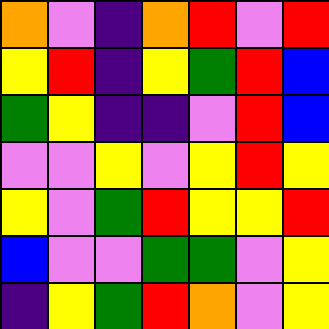[["orange", "violet", "indigo", "orange", "red", "violet", "red"], ["yellow", "red", "indigo", "yellow", "green", "red", "blue"], ["green", "yellow", "indigo", "indigo", "violet", "red", "blue"], ["violet", "violet", "yellow", "violet", "yellow", "red", "yellow"], ["yellow", "violet", "green", "red", "yellow", "yellow", "red"], ["blue", "violet", "violet", "green", "green", "violet", "yellow"], ["indigo", "yellow", "green", "red", "orange", "violet", "yellow"]]